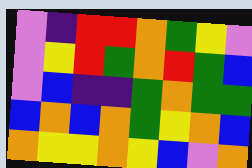[["violet", "indigo", "red", "red", "orange", "green", "yellow", "violet"], ["violet", "yellow", "red", "green", "orange", "red", "green", "blue"], ["violet", "blue", "indigo", "indigo", "green", "orange", "green", "green"], ["blue", "orange", "blue", "orange", "green", "yellow", "orange", "blue"], ["orange", "yellow", "yellow", "orange", "yellow", "blue", "violet", "orange"]]